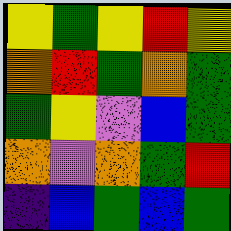[["yellow", "green", "yellow", "red", "yellow"], ["orange", "red", "green", "orange", "green"], ["green", "yellow", "violet", "blue", "green"], ["orange", "violet", "orange", "green", "red"], ["indigo", "blue", "green", "blue", "green"]]